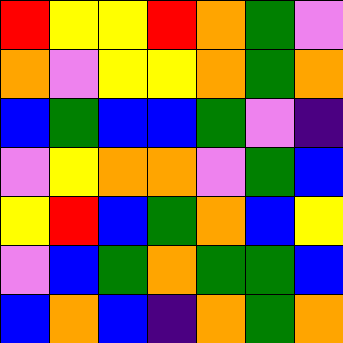[["red", "yellow", "yellow", "red", "orange", "green", "violet"], ["orange", "violet", "yellow", "yellow", "orange", "green", "orange"], ["blue", "green", "blue", "blue", "green", "violet", "indigo"], ["violet", "yellow", "orange", "orange", "violet", "green", "blue"], ["yellow", "red", "blue", "green", "orange", "blue", "yellow"], ["violet", "blue", "green", "orange", "green", "green", "blue"], ["blue", "orange", "blue", "indigo", "orange", "green", "orange"]]